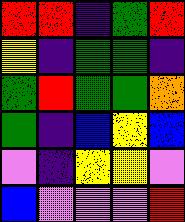[["red", "red", "indigo", "green", "red"], ["yellow", "indigo", "green", "green", "indigo"], ["green", "red", "green", "green", "orange"], ["green", "indigo", "blue", "yellow", "blue"], ["violet", "indigo", "yellow", "yellow", "violet"], ["blue", "violet", "violet", "violet", "red"]]